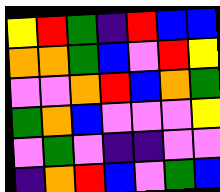[["yellow", "red", "green", "indigo", "red", "blue", "blue"], ["orange", "orange", "green", "blue", "violet", "red", "yellow"], ["violet", "violet", "orange", "red", "blue", "orange", "green"], ["green", "orange", "blue", "violet", "violet", "violet", "yellow"], ["violet", "green", "violet", "indigo", "indigo", "violet", "violet"], ["indigo", "orange", "red", "blue", "violet", "green", "blue"]]